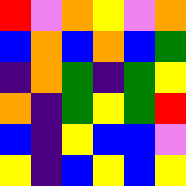[["red", "violet", "orange", "yellow", "violet", "orange"], ["blue", "orange", "blue", "orange", "blue", "green"], ["indigo", "orange", "green", "indigo", "green", "yellow"], ["orange", "indigo", "green", "yellow", "green", "red"], ["blue", "indigo", "yellow", "blue", "blue", "violet"], ["yellow", "indigo", "blue", "yellow", "blue", "yellow"]]